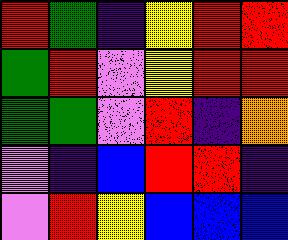[["red", "green", "indigo", "yellow", "red", "red"], ["green", "red", "violet", "yellow", "red", "red"], ["green", "green", "violet", "red", "indigo", "orange"], ["violet", "indigo", "blue", "red", "red", "indigo"], ["violet", "red", "yellow", "blue", "blue", "blue"]]